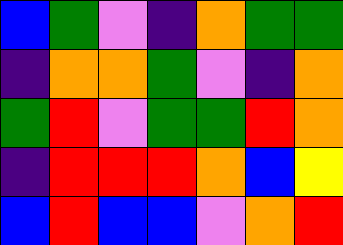[["blue", "green", "violet", "indigo", "orange", "green", "green"], ["indigo", "orange", "orange", "green", "violet", "indigo", "orange"], ["green", "red", "violet", "green", "green", "red", "orange"], ["indigo", "red", "red", "red", "orange", "blue", "yellow"], ["blue", "red", "blue", "blue", "violet", "orange", "red"]]